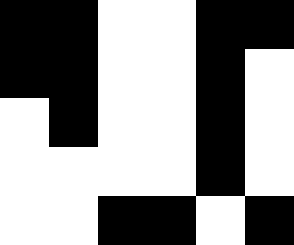[["black", "black", "white", "white", "black", "black"], ["black", "black", "white", "white", "black", "white"], ["white", "black", "white", "white", "black", "white"], ["white", "white", "white", "white", "black", "white"], ["white", "white", "black", "black", "white", "black"]]